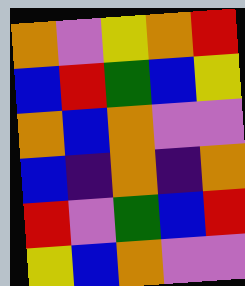[["orange", "violet", "yellow", "orange", "red"], ["blue", "red", "green", "blue", "yellow"], ["orange", "blue", "orange", "violet", "violet"], ["blue", "indigo", "orange", "indigo", "orange"], ["red", "violet", "green", "blue", "red"], ["yellow", "blue", "orange", "violet", "violet"]]